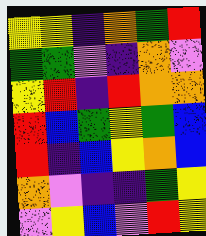[["yellow", "yellow", "indigo", "orange", "green", "red"], ["green", "green", "violet", "indigo", "orange", "violet"], ["yellow", "red", "indigo", "red", "orange", "orange"], ["red", "blue", "green", "yellow", "green", "blue"], ["red", "indigo", "blue", "yellow", "orange", "blue"], ["orange", "violet", "indigo", "indigo", "green", "yellow"], ["violet", "yellow", "blue", "violet", "red", "yellow"]]